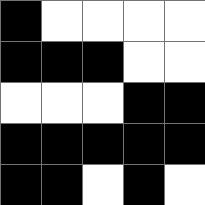[["black", "white", "white", "white", "white"], ["black", "black", "black", "white", "white"], ["white", "white", "white", "black", "black"], ["black", "black", "black", "black", "black"], ["black", "black", "white", "black", "white"]]